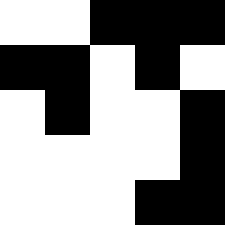[["white", "white", "black", "black", "black"], ["black", "black", "white", "black", "white"], ["white", "black", "white", "white", "black"], ["white", "white", "white", "white", "black"], ["white", "white", "white", "black", "black"]]